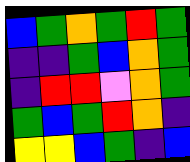[["blue", "green", "orange", "green", "red", "green"], ["indigo", "indigo", "green", "blue", "orange", "green"], ["indigo", "red", "red", "violet", "orange", "green"], ["green", "blue", "green", "red", "orange", "indigo"], ["yellow", "yellow", "blue", "green", "indigo", "blue"]]